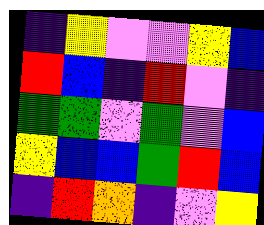[["indigo", "yellow", "violet", "violet", "yellow", "blue"], ["red", "blue", "indigo", "red", "violet", "indigo"], ["green", "green", "violet", "green", "violet", "blue"], ["yellow", "blue", "blue", "green", "red", "blue"], ["indigo", "red", "orange", "indigo", "violet", "yellow"]]